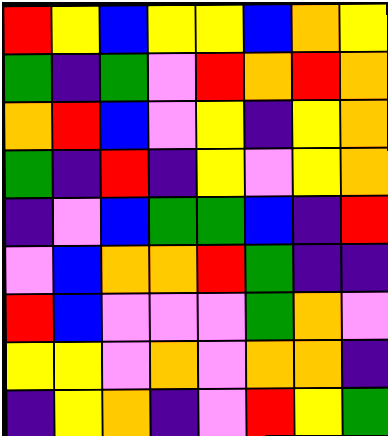[["red", "yellow", "blue", "yellow", "yellow", "blue", "orange", "yellow"], ["green", "indigo", "green", "violet", "red", "orange", "red", "orange"], ["orange", "red", "blue", "violet", "yellow", "indigo", "yellow", "orange"], ["green", "indigo", "red", "indigo", "yellow", "violet", "yellow", "orange"], ["indigo", "violet", "blue", "green", "green", "blue", "indigo", "red"], ["violet", "blue", "orange", "orange", "red", "green", "indigo", "indigo"], ["red", "blue", "violet", "violet", "violet", "green", "orange", "violet"], ["yellow", "yellow", "violet", "orange", "violet", "orange", "orange", "indigo"], ["indigo", "yellow", "orange", "indigo", "violet", "red", "yellow", "green"]]